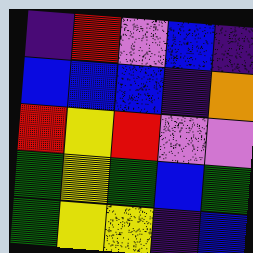[["indigo", "red", "violet", "blue", "indigo"], ["blue", "blue", "blue", "indigo", "orange"], ["red", "yellow", "red", "violet", "violet"], ["green", "yellow", "green", "blue", "green"], ["green", "yellow", "yellow", "indigo", "blue"]]